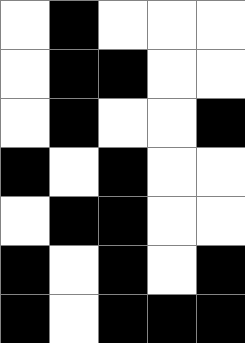[["white", "black", "white", "white", "white"], ["white", "black", "black", "white", "white"], ["white", "black", "white", "white", "black"], ["black", "white", "black", "white", "white"], ["white", "black", "black", "white", "white"], ["black", "white", "black", "white", "black"], ["black", "white", "black", "black", "black"]]